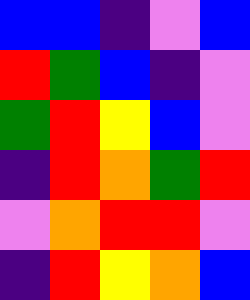[["blue", "blue", "indigo", "violet", "blue"], ["red", "green", "blue", "indigo", "violet"], ["green", "red", "yellow", "blue", "violet"], ["indigo", "red", "orange", "green", "red"], ["violet", "orange", "red", "red", "violet"], ["indigo", "red", "yellow", "orange", "blue"]]